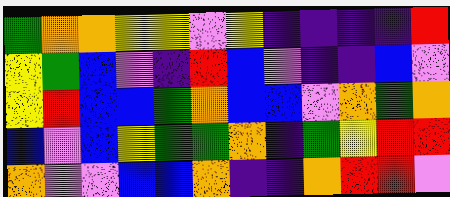[["green", "orange", "orange", "yellow", "yellow", "violet", "yellow", "indigo", "indigo", "indigo", "indigo", "red"], ["yellow", "green", "blue", "violet", "indigo", "red", "blue", "violet", "indigo", "indigo", "blue", "violet"], ["yellow", "red", "blue", "blue", "green", "orange", "blue", "blue", "violet", "orange", "green", "orange"], ["blue", "violet", "blue", "yellow", "green", "green", "orange", "indigo", "green", "yellow", "red", "red"], ["orange", "violet", "violet", "blue", "blue", "orange", "indigo", "indigo", "orange", "red", "red", "violet"]]